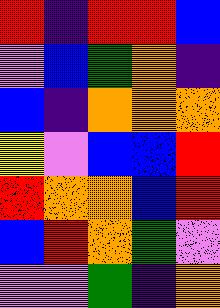[["red", "indigo", "red", "red", "blue"], ["violet", "blue", "green", "orange", "indigo"], ["blue", "indigo", "orange", "orange", "orange"], ["yellow", "violet", "blue", "blue", "red"], ["red", "orange", "orange", "blue", "red"], ["blue", "red", "orange", "green", "violet"], ["violet", "violet", "green", "indigo", "orange"]]